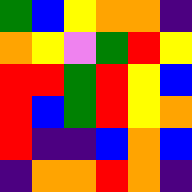[["green", "blue", "yellow", "orange", "orange", "indigo"], ["orange", "yellow", "violet", "green", "red", "yellow"], ["red", "red", "green", "red", "yellow", "blue"], ["red", "blue", "green", "red", "yellow", "orange"], ["red", "indigo", "indigo", "blue", "orange", "blue"], ["indigo", "orange", "orange", "red", "orange", "indigo"]]